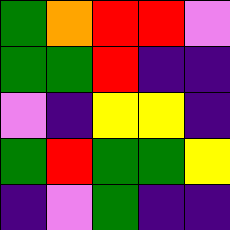[["green", "orange", "red", "red", "violet"], ["green", "green", "red", "indigo", "indigo"], ["violet", "indigo", "yellow", "yellow", "indigo"], ["green", "red", "green", "green", "yellow"], ["indigo", "violet", "green", "indigo", "indigo"]]